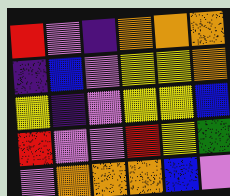[["red", "violet", "indigo", "orange", "orange", "orange"], ["indigo", "blue", "violet", "yellow", "yellow", "orange"], ["yellow", "indigo", "violet", "yellow", "yellow", "blue"], ["red", "violet", "violet", "red", "yellow", "green"], ["violet", "orange", "orange", "orange", "blue", "violet"]]